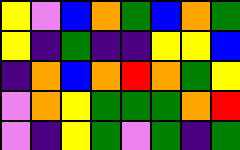[["yellow", "violet", "blue", "orange", "green", "blue", "orange", "green"], ["yellow", "indigo", "green", "indigo", "indigo", "yellow", "yellow", "blue"], ["indigo", "orange", "blue", "orange", "red", "orange", "green", "yellow"], ["violet", "orange", "yellow", "green", "green", "green", "orange", "red"], ["violet", "indigo", "yellow", "green", "violet", "green", "indigo", "green"]]